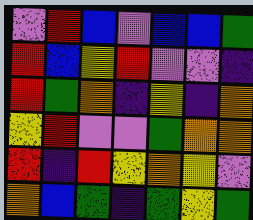[["violet", "red", "blue", "violet", "blue", "blue", "green"], ["red", "blue", "yellow", "red", "violet", "violet", "indigo"], ["red", "green", "orange", "indigo", "yellow", "indigo", "orange"], ["yellow", "red", "violet", "violet", "green", "orange", "orange"], ["red", "indigo", "red", "yellow", "orange", "yellow", "violet"], ["orange", "blue", "green", "indigo", "green", "yellow", "green"]]